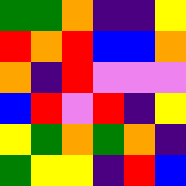[["green", "green", "orange", "indigo", "indigo", "yellow"], ["red", "orange", "red", "blue", "blue", "orange"], ["orange", "indigo", "red", "violet", "violet", "violet"], ["blue", "red", "violet", "red", "indigo", "yellow"], ["yellow", "green", "orange", "green", "orange", "indigo"], ["green", "yellow", "yellow", "indigo", "red", "blue"]]